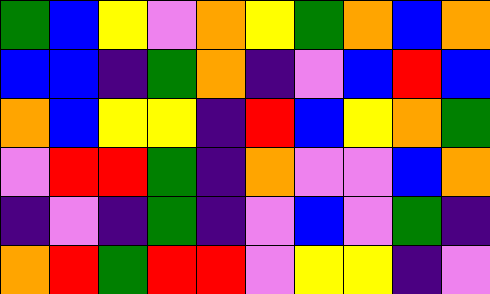[["green", "blue", "yellow", "violet", "orange", "yellow", "green", "orange", "blue", "orange"], ["blue", "blue", "indigo", "green", "orange", "indigo", "violet", "blue", "red", "blue"], ["orange", "blue", "yellow", "yellow", "indigo", "red", "blue", "yellow", "orange", "green"], ["violet", "red", "red", "green", "indigo", "orange", "violet", "violet", "blue", "orange"], ["indigo", "violet", "indigo", "green", "indigo", "violet", "blue", "violet", "green", "indigo"], ["orange", "red", "green", "red", "red", "violet", "yellow", "yellow", "indigo", "violet"]]